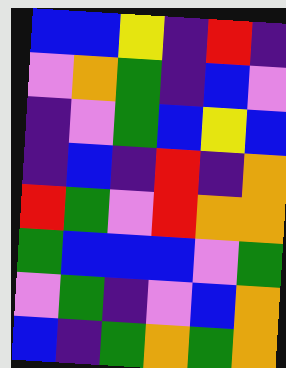[["blue", "blue", "yellow", "indigo", "red", "indigo"], ["violet", "orange", "green", "indigo", "blue", "violet"], ["indigo", "violet", "green", "blue", "yellow", "blue"], ["indigo", "blue", "indigo", "red", "indigo", "orange"], ["red", "green", "violet", "red", "orange", "orange"], ["green", "blue", "blue", "blue", "violet", "green"], ["violet", "green", "indigo", "violet", "blue", "orange"], ["blue", "indigo", "green", "orange", "green", "orange"]]